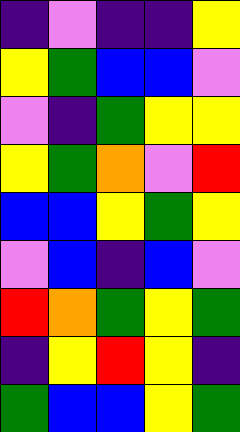[["indigo", "violet", "indigo", "indigo", "yellow"], ["yellow", "green", "blue", "blue", "violet"], ["violet", "indigo", "green", "yellow", "yellow"], ["yellow", "green", "orange", "violet", "red"], ["blue", "blue", "yellow", "green", "yellow"], ["violet", "blue", "indigo", "blue", "violet"], ["red", "orange", "green", "yellow", "green"], ["indigo", "yellow", "red", "yellow", "indigo"], ["green", "blue", "blue", "yellow", "green"]]